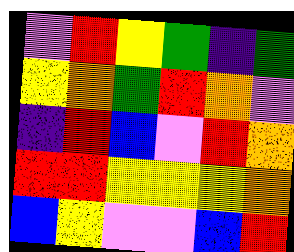[["violet", "red", "yellow", "green", "indigo", "green"], ["yellow", "orange", "green", "red", "orange", "violet"], ["indigo", "red", "blue", "violet", "red", "orange"], ["red", "red", "yellow", "yellow", "yellow", "orange"], ["blue", "yellow", "violet", "violet", "blue", "red"]]